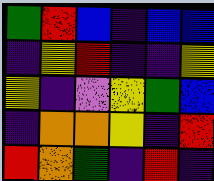[["green", "red", "blue", "indigo", "blue", "blue"], ["indigo", "yellow", "red", "indigo", "indigo", "yellow"], ["yellow", "indigo", "violet", "yellow", "green", "blue"], ["indigo", "orange", "orange", "yellow", "indigo", "red"], ["red", "orange", "green", "indigo", "red", "indigo"]]